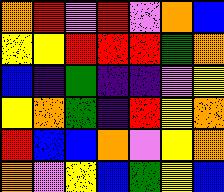[["orange", "red", "violet", "red", "violet", "orange", "blue"], ["yellow", "yellow", "red", "red", "red", "green", "orange"], ["blue", "indigo", "green", "indigo", "indigo", "violet", "yellow"], ["yellow", "orange", "green", "indigo", "red", "yellow", "orange"], ["red", "blue", "blue", "orange", "violet", "yellow", "orange"], ["orange", "violet", "yellow", "blue", "green", "yellow", "blue"]]